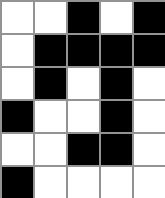[["white", "white", "black", "white", "black"], ["white", "black", "black", "black", "black"], ["white", "black", "white", "black", "white"], ["black", "white", "white", "black", "white"], ["white", "white", "black", "black", "white"], ["black", "white", "white", "white", "white"]]